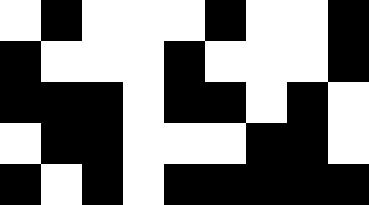[["white", "black", "white", "white", "white", "black", "white", "white", "black"], ["black", "white", "white", "white", "black", "white", "white", "white", "black"], ["black", "black", "black", "white", "black", "black", "white", "black", "white"], ["white", "black", "black", "white", "white", "white", "black", "black", "white"], ["black", "white", "black", "white", "black", "black", "black", "black", "black"]]